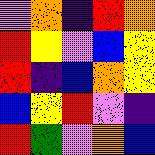[["violet", "orange", "indigo", "red", "orange"], ["red", "yellow", "violet", "blue", "yellow"], ["red", "indigo", "blue", "orange", "yellow"], ["blue", "yellow", "red", "violet", "indigo"], ["red", "green", "violet", "orange", "blue"]]